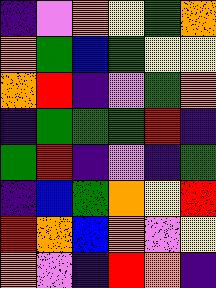[["indigo", "violet", "orange", "yellow", "green", "orange"], ["orange", "green", "blue", "green", "yellow", "yellow"], ["orange", "red", "indigo", "violet", "green", "orange"], ["indigo", "green", "green", "green", "red", "indigo"], ["green", "red", "indigo", "violet", "indigo", "green"], ["indigo", "blue", "green", "orange", "yellow", "red"], ["red", "orange", "blue", "orange", "violet", "yellow"], ["orange", "violet", "indigo", "red", "orange", "indigo"]]